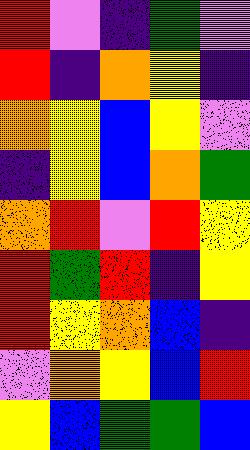[["red", "violet", "indigo", "green", "violet"], ["red", "indigo", "orange", "yellow", "indigo"], ["orange", "yellow", "blue", "yellow", "violet"], ["indigo", "yellow", "blue", "orange", "green"], ["orange", "red", "violet", "red", "yellow"], ["red", "green", "red", "indigo", "yellow"], ["red", "yellow", "orange", "blue", "indigo"], ["violet", "orange", "yellow", "blue", "red"], ["yellow", "blue", "green", "green", "blue"]]